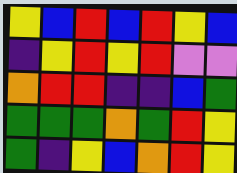[["yellow", "blue", "red", "blue", "red", "yellow", "blue"], ["indigo", "yellow", "red", "yellow", "red", "violet", "violet"], ["orange", "red", "red", "indigo", "indigo", "blue", "green"], ["green", "green", "green", "orange", "green", "red", "yellow"], ["green", "indigo", "yellow", "blue", "orange", "red", "yellow"]]